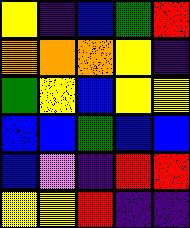[["yellow", "indigo", "blue", "green", "red"], ["orange", "orange", "orange", "yellow", "indigo"], ["green", "yellow", "blue", "yellow", "yellow"], ["blue", "blue", "green", "blue", "blue"], ["blue", "violet", "indigo", "red", "red"], ["yellow", "yellow", "red", "indigo", "indigo"]]